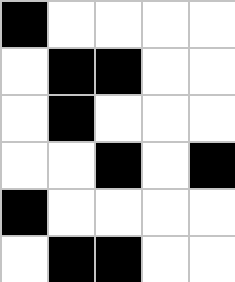[["black", "white", "white", "white", "white"], ["white", "black", "black", "white", "white"], ["white", "black", "white", "white", "white"], ["white", "white", "black", "white", "black"], ["black", "white", "white", "white", "white"], ["white", "black", "black", "white", "white"]]